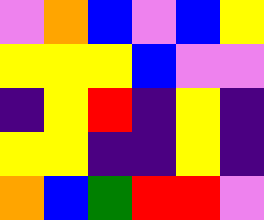[["violet", "orange", "blue", "violet", "blue", "yellow"], ["yellow", "yellow", "yellow", "blue", "violet", "violet"], ["indigo", "yellow", "red", "indigo", "yellow", "indigo"], ["yellow", "yellow", "indigo", "indigo", "yellow", "indigo"], ["orange", "blue", "green", "red", "red", "violet"]]